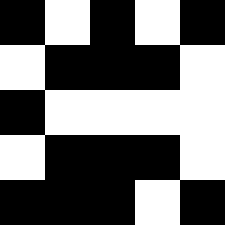[["black", "white", "black", "white", "black"], ["white", "black", "black", "black", "white"], ["black", "white", "white", "white", "white"], ["white", "black", "black", "black", "white"], ["black", "black", "black", "white", "black"]]